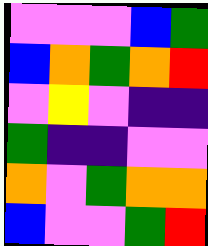[["violet", "violet", "violet", "blue", "green"], ["blue", "orange", "green", "orange", "red"], ["violet", "yellow", "violet", "indigo", "indigo"], ["green", "indigo", "indigo", "violet", "violet"], ["orange", "violet", "green", "orange", "orange"], ["blue", "violet", "violet", "green", "red"]]